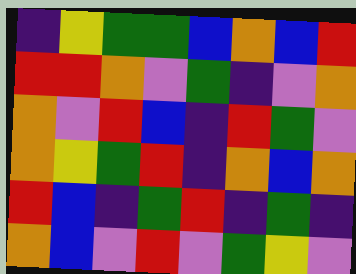[["indigo", "yellow", "green", "green", "blue", "orange", "blue", "red"], ["red", "red", "orange", "violet", "green", "indigo", "violet", "orange"], ["orange", "violet", "red", "blue", "indigo", "red", "green", "violet"], ["orange", "yellow", "green", "red", "indigo", "orange", "blue", "orange"], ["red", "blue", "indigo", "green", "red", "indigo", "green", "indigo"], ["orange", "blue", "violet", "red", "violet", "green", "yellow", "violet"]]